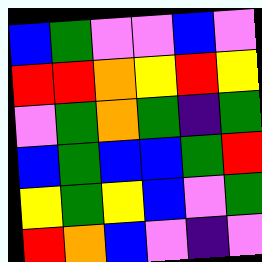[["blue", "green", "violet", "violet", "blue", "violet"], ["red", "red", "orange", "yellow", "red", "yellow"], ["violet", "green", "orange", "green", "indigo", "green"], ["blue", "green", "blue", "blue", "green", "red"], ["yellow", "green", "yellow", "blue", "violet", "green"], ["red", "orange", "blue", "violet", "indigo", "violet"]]